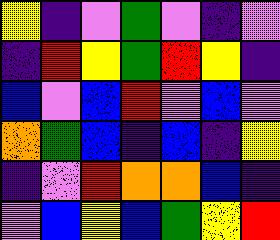[["yellow", "indigo", "violet", "green", "violet", "indigo", "violet"], ["indigo", "red", "yellow", "green", "red", "yellow", "indigo"], ["blue", "violet", "blue", "red", "violet", "blue", "violet"], ["orange", "green", "blue", "indigo", "blue", "indigo", "yellow"], ["indigo", "violet", "red", "orange", "orange", "blue", "indigo"], ["violet", "blue", "yellow", "blue", "green", "yellow", "red"]]